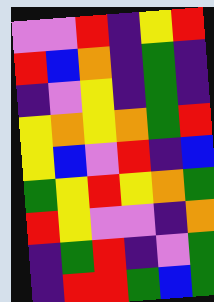[["violet", "violet", "red", "indigo", "yellow", "red"], ["red", "blue", "orange", "indigo", "green", "indigo"], ["indigo", "violet", "yellow", "indigo", "green", "indigo"], ["yellow", "orange", "yellow", "orange", "green", "red"], ["yellow", "blue", "violet", "red", "indigo", "blue"], ["green", "yellow", "red", "yellow", "orange", "green"], ["red", "yellow", "violet", "violet", "indigo", "orange"], ["indigo", "green", "red", "indigo", "violet", "green"], ["indigo", "red", "red", "green", "blue", "green"]]